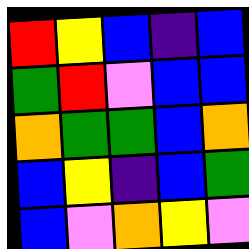[["red", "yellow", "blue", "indigo", "blue"], ["green", "red", "violet", "blue", "blue"], ["orange", "green", "green", "blue", "orange"], ["blue", "yellow", "indigo", "blue", "green"], ["blue", "violet", "orange", "yellow", "violet"]]